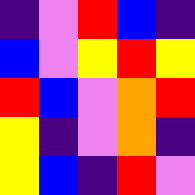[["indigo", "violet", "red", "blue", "indigo"], ["blue", "violet", "yellow", "red", "yellow"], ["red", "blue", "violet", "orange", "red"], ["yellow", "indigo", "violet", "orange", "indigo"], ["yellow", "blue", "indigo", "red", "violet"]]